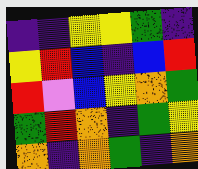[["indigo", "indigo", "yellow", "yellow", "green", "indigo"], ["yellow", "red", "blue", "indigo", "blue", "red"], ["red", "violet", "blue", "yellow", "orange", "green"], ["green", "red", "orange", "indigo", "green", "yellow"], ["orange", "indigo", "orange", "green", "indigo", "orange"]]